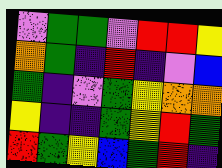[["violet", "green", "green", "violet", "red", "red", "yellow"], ["orange", "green", "indigo", "red", "indigo", "violet", "blue"], ["green", "indigo", "violet", "green", "yellow", "orange", "orange"], ["yellow", "indigo", "indigo", "green", "yellow", "red", "green"], ["red", "green", "yellow", "blue", "green", "red", "indigo"]]